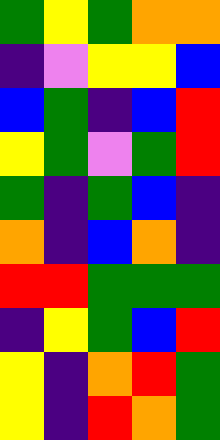[["green", "yellow", "green", "orange", "orange"], ["indigo", "violet", "yellow", "yellow", "blue"], ["blue", "green", "indigo", "blue", "red"], ["yellow", "green", "violet", "green", "red"], ["green", "indigo", "green", "blue", "indigo"], ["orange", "indigo", "blue", "orange", "indigo"], ["red", "red", "green", "green", "green"], ["indigo", "yellow", "green", "blue", "red"], ["yellow", "indigo", "orange", "red", "green"], ["yellow", "indigo", "red", "orange", "green"]]